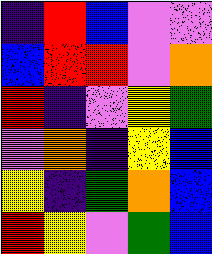[["indigo", "red", "blue", "violet", "violet"], ["blue", "red", "red", "violet", "orange"], ["red", "indigo", "violet", "yellow", "green"], ["violet", "orange", "indigo", "yellow", "blue"], ["yellow", "indigo", "green", "orange", "blue"], ["red", "yellow", "violet", "green", "blue"]]